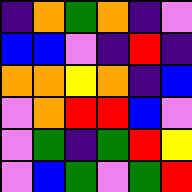[["indigo", "orange", "green", "orange", "indigo", "violet"], ["blue", "blue", "violet", "indigo", "red", "indigo"], ["orange", "orange", "yellow", "orange", "indigo", "blue"], ["violet", "orange", "red", "red", "blue", "violet"], ["violet", "green", "indigo", "green", "red", "yellow"], ["violet", "blue", "green", "violet", "green", "red"]]